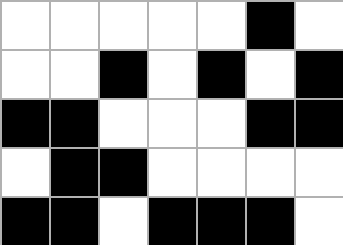[["white", "white", "white", "white", "white", "black", "white"], ["white", "white", "black", "white", "black", "white", "black"], ["black", "black", "white", "white", "white", "black", "black"], ["white", "black", "black", "white", "white", "white", "white"], ["black", "black", "white", "black", "black", "black", "white"]]